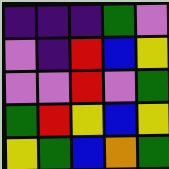[["indigo", "indigo", "indigo", "green", "violet"], ["violet", "indigo", "red", "blue", "yellow"], ["violet", "violet", "red", "violet", "green"], ["green", "red", "yellow", "blue", "yellow"], ["yellow", "green", "blue", "orange", "green"]]